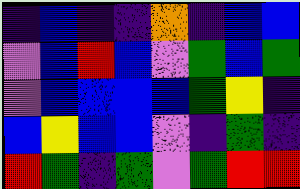[["indigo", "blue", "indigo", "indigo", "orange", "indigo", "blue", "blue"], ["violet", "blue", "red", "blue", "violet", "green", "blue", "green"], ["violet", "blue", "blue", "blue", "blue", "green", "yellow", "indigo"], ["blue", "yellow", "blue", "blue", "violet", "indigo", "green", "indigo"], ["red", "green", "indigo", "green", "violet", "green", "red", "red"]]